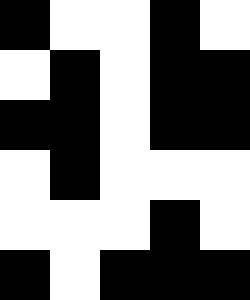[["black", "white", "white", "black", "white"], ["white", "black", "white", "black", "black"], ["black", "black", "white", "black", "black"], ["white", "black", "white", "white", "white"], ["white", "white", "white", "black", "white"], ["black", "white", "black", "black", "black"]]